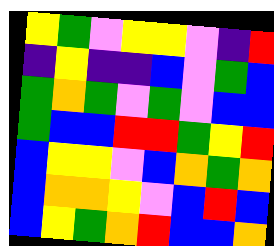[["yellow", "green", "violet", "yellow", "yellow", "violet", "indigo", "red"], ["indigo", "yellow", "indigo", "indigo", "blue", "violet", "green", "blue"], ["green", "orange", "green", "violet", "green", "violet", "blue", "blue"], ["green", "blue", "blue", "red", "red", "green", "yellow", "red"], ["blue", "yellow", "yellow", "violet", "blue", "orange", "green", "orange"], ["blue", "orange", "orange", "yellow", "violet", "blue", "red", "blue"], ["blue", "yellow", "green", "orange", "red", "blue", "blue", "orange"]]